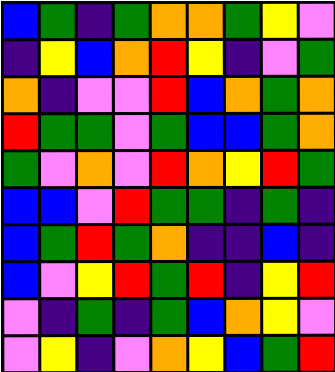[["blue", "green", "indigo", "green", "orange", "orange", "green", "yellow", "violet"], ["indigo", "yellow", "blue", "orange", "red", "yellow", "indigo", "violet", "green"], ["orange", "indigo", "violet", "violet", "red", "blue", "orange", "green", "orange"], ["red", "green", "green", "violet", "green", "blue", "blue", "green", "orange"], ["green", "violet", "orange", "violet", "red", "orange", "yellow", "red", "green"], ["blue", "blue", "violet", "red", "green", "green", "indigo", "green", "indigo"], ["blue", "green", "red", "green", "orange", "indigo", "indigo", "blue", "indigo"], ["blue", "violet", "yellow", "red", "green", "red", "indigo", "yellow", "red"], ["violet", "indigo", "green", "indigo", "green", "blue", "orange", "yellow", "violet"], ["violet", "yellow", "indigo", "violet", "orange", "yellow", "blue", "green", "red"]]